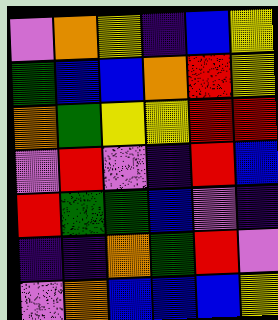[["violet", "orange", "yellow", "indigo", "blue", "yellow"], ["green", "blue", "blue", "orange", "red", "yellow"], ["orange", "green", "yellow", "yellow", "red", "red"], ["violet", "red", "violet", "indigo", "red", "blue"], ["red", "green", "green", "blue", "violet", "indigo"], ["indigo", "indigo", "orange", "green", "red", "violet"], ["violet", "orange", "blue", "blue", "blue", "yellow"]]